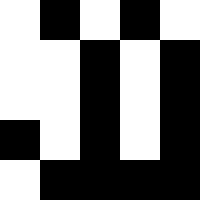[["white", "black", "white", "black", "white"], ["white", "white", "black", "white", "black"], ["white", "white", "black", "white", "black"], ["black", "white", "black", "white", "black"], ["white", "black", "black", "black", "black"]]